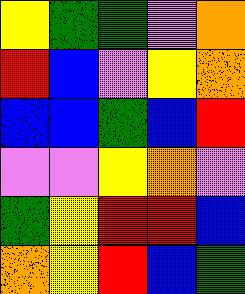[["yellow", "green", "green", "violet", "orange"], ["red", "blue", "violet", "yellow", "orange"], ["blue", "blue", "green", "blue", "red"], ["violet", "violet", "yellow", "orange", "violet"], ["green", "yellow", "red", "red", "blue"], ["orange", "yellow", "red", "blue", "green"]]